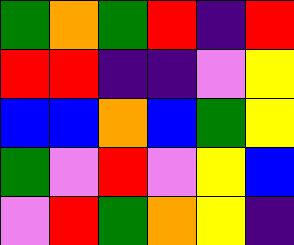[["green", "orange", "green", "red", "indigo", "red"], ["red", "red", "indigo", "indigo", "violet", "yellow"], ["blue", "blue", "orange", "blue", "green", "yellow"], ["green", "violet", "red", "violet", "yellow", "blue"], ["violet", "red", "green", "orange", "yellow", "indigo"]]